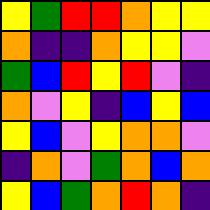[["yellow", "green", "red", "red", "orange", "yellow", "yellow"], ["orange", "indigo", "indigo", "orange", "yellow", "yellow", "violet"], ["green", "blue", "red", "yellow", "red", "violet", "indigo"], ["orange", "violet", "yellow", "indigo", "blue", "yellow", "blue"], ["yellow", "blue", "violet", "yellow", "orange", "orange", "violet"], ["indigo", "orange", "violet", "green", "orange", "blue", "orange"], ["yellow", "blue", "green", "orange", "red", "orange", "indigo"]]